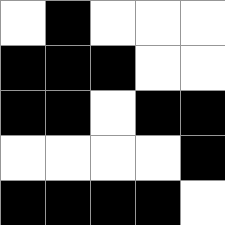[["white", "black", "white", "white", "white"], ["black", "black", "black", "white", "white"], ["black", "black", "white", "black", "black"], ["white", "white", "white", "white", "black"], ["black", "black", "black", "black", "white"]]